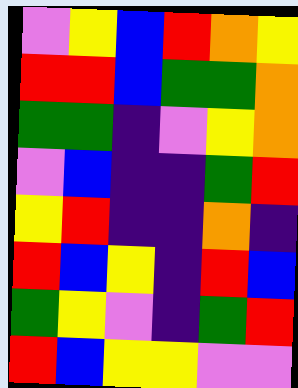[["violet", "yellow", "blue", "red", "orange", "yellow"], ["red", "red", "blue", "green", "green", "orange"], ["green", "green", "indigo", "violet", "yellow", "orange"], ["violet", "blue", "indigo", "indigo", "green", "red"], ["yellow", "red", "indigo", "indigo", "orange", "indigo"], ["red", "blue", "yellow", "indigo", "red", "blue"], ["green", "yellow", "violet", "indigo", "green", "red"], ["red", "blue", "yellow", "yellow", "violet", "violet"]]